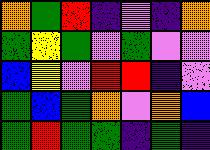[["orange", "green", "red", "indigo", "violet", "indigo", "orange"], ["green", "yellow", "green", "violet", "green", "violet", "violet"], ["blue", "yellow", "violet", "red", "red", "indigo", "violet"], ["green", "blue", "green", "orange", "violet", "orange", "blue"], ["green", "red", "green", "green", "indigo", "green", "indigo"]]